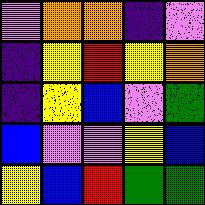[["violet", "orange", "orange", "indigo", "violet"], ["indigo", "yellow", "red", "yellow", "orange"], ["indigo", "yellow", "blue", "violet", "green"], ["blue", "violet", "violet", "yellow", "blue"], ["yellow", "blue", "red", "green", "green"]]